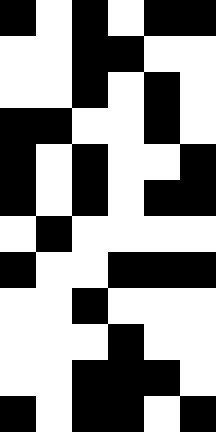[["black", "white", "black", "white", "black", "black"], ["white", "white", "black", "black", "white", "white"], ["white", "white", "black", "white", "black", "white"], ["black", "black", "white", "white", "black", "white"], ["black", "white", "black", "white", "white", "black"], ["black", "white", "black", "white", "black", "black"], ["white", "black", "white", "white", "white", "white"], ["black", "white", "white", "black", "black", "black"], ["white", "white", "black", "white", "white", "white"], ["white", "white", "white", "black", "white", "white"], ["white", "white", "black", "black", "black", "white"], ["black", "white", "black", "black", "white", "black"]]